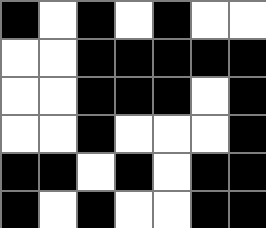[["black", "white", "black", "white", "black", "white", "white"], ["white", "white", "black", "black", "black", "black", "black"], ["white", "white", "black", "black", "black", "white", "black"], ["white", "white", "black", "white", "white", "white", "black"], ["black", "black", "white", "black", "white", "black", "black"], ["black", "white", "black", "white", "white", "black", "black"]]